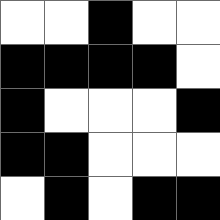[["white", "white", "black", "white", "white"], ["black", "black", "black", "black", "white"], ["black", "white", "white", "white", "black"], ["black", "black", "white", "white", "white"], ["white", "black", "white", "black", "black"]]